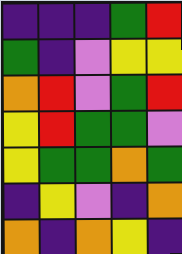[["indigo", "indigo", "indigo", "green", "red"], ["green", "indigo", "violet", "yellow", "yellow"], ["orange", "red", "violet", "green", "red"], ["yellow", "red", "green", "green", "violet"], ["yellow", "green", "green", "orange", "green"], ["indigo", "yellow", "violet", "indigo", "orange"], ["orange", "indigo", "orange", "yellow", "indigo"]]